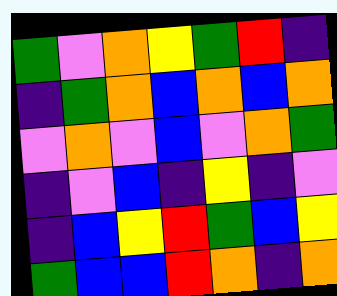[["green", "violet", "orange", "yellow", "green", "red", "indigo"], ["indigo", "green", "orange", "blue", "orange", "blue", "orange"], ["violet", "orange", "violet", "blue", "violet", "orange", "green"], ["indigo", "violet", "blue", "indigo", "yellow", "indigo", "violet"], ["indigo", "blue", "yellow", "red", "green", "blue", "yellow"], ["green", "blue", "blue", "red", "orange", "indigo", "orange"]]